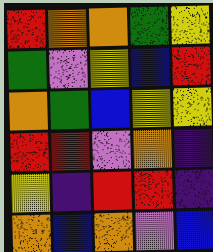[["red", "orange", "orange", "green", "yellow"], ["green", "violet", "yellow", "blue", "red"], ["orange", "green", "blue", "yellow", "yellow"], ["red", "red", "violet", "orange", "indigo"], ["yellow", "indigo", "red", "red", "indigo"], ["orange", "blue", "orange", "violet", "blue"]]